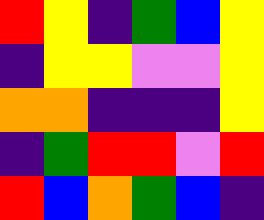[["red", "yellow", "indigo", "green", "blue", "yellow"], ["indigo", "yellow", "yellow", "violet", "violet", "yellow"], ["orange", "orange", "indigo", "indigo", "indigo", "yellow"], ["indigo", "green", "red", "red", "violet", "red"], ["red", "blue", "orange", "green", "blue", "indigo"]]